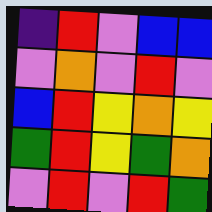[["indigo", "red", "violet", "blue", "blue"], ["violet", "orange", "violet", "red", "violet"], ["blue", "red", "yellow", "orange", "yellow"], ["green", "red", "yellow", "green", "orange"], ["violet", "red", "violet", "red", "green"]]